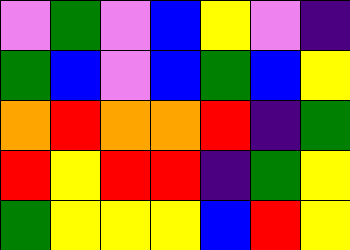[["violet", "green", "violet", "blue", "yellow", "violet", "indigo"], ["green", "blue", "violet", "blue", "green", "blue", "yellow"], ["orange", "red", "orange", "orange", "red", "indigo", "green"], ["red", "yellow", "red", "red", "indigo", "green", "yellow"], ["green", "yellow", "yellow", "yellow", "blue", "red", "yellow"]]